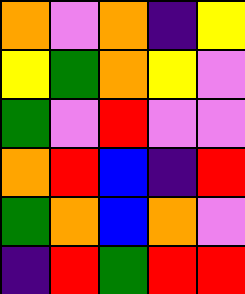[["orange", "violet", "orange", "indigo", "yellow"], ["yellow", "green", "orange", "yellow", "violet"], ["green", "violet", "red", "violet", "violet"], ["orange", "red", "blue", "indigo", "red"], ["green", "orange", "blue", "orange", "violet"], ["indigo", "red", "green", "red", "red"]]